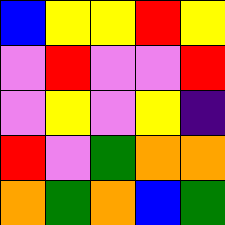[["blue", "yellow", "yellow", "red", "yellow"], ["violet", "red", "violet", "violet", "red"], ["violet", "yellow", "violet", "yellow", "indigo"], ["red", "violet", "green", "orange", "orange"], ["orange", "green", "orange", "blue", "green"]]